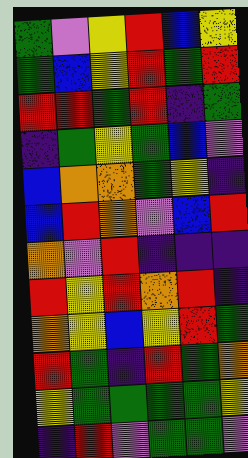[["green", "violet", "yellow", "red", "blue", "yellow"], ["green", "blue", "yellow", "red", "green", "red"], ["red", "red", "green", "red", "indigo", "green"], ["indigo", "green", "yellow", "green", "blue", "violet"], ["blue", "orange", "orange", "green", "yellow", "indigo"], ["blue", "red", "orange", "violet", "blue", "red"], ["orange", "violet", "red", "indigo", "indigo", "indigo"], ["red", "yellow", "red", "orange", "red", "indigo"], ["orange", "yellow", "blue", "yellow", "red", "green"], ["red", "green", "indigo", "red", "green", "orange"], ["yellow", "green", "green", "green", "green", "yellow"], ["indigo", "red", "violet", "green", "green", "violet"]]